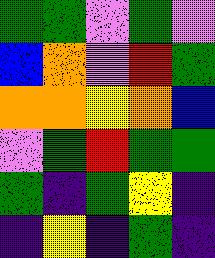[["green", "green", "violet", "green", "violet"], ["blue", "orange", "violet", "red", "green"], ["orange", "orange", "yellow", "orange", "blue"], ["violet", "green", "red", "green", "green"], ["green", "indigo", "green", "yellow", "indigo"], ["indigo", "yellow", "indigo", "green", "indigo"]]